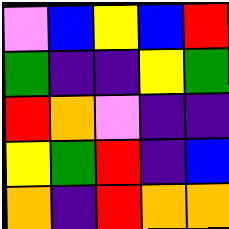[["violet", "blue", "yellow", "blue", "red"], ["green", "indigo", "indigo", "yellow", "green"], ["red", "orange", "violet", "indigo", "indigo"], ["yellow", "green", "red", "indigo", "blue"], ["orange", "indigo", "red", "orange", "orange"]]